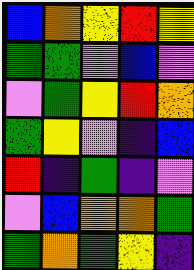[["blue", "orange", "yellow", "red", "yellow"], ["green", "green", "violet", "blue", "violet"], ["violet", "green", "yellow", "red", "orange"], ["green", "yellow", "violet", "indigo", "blue"], ["red", "indigo", "green", "indigo", "violet"], ["violet", "blue", "orange", "orange", "green"], ["green", "orange", "green", "yellow", "indigo"]]